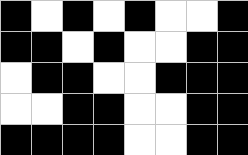[["black", "white", "black", "white", "black", "white", "white", "black"], ["black", "black", "white", "black", "white", "white", "black", "black"], ["white", "black", "black", "white", "white", "black", "black", "black"], ["white", "white", "black", "black", "white", "white", "black", "black"], ["black", "black", "black", "black", "white", "white", "black", "black"]]